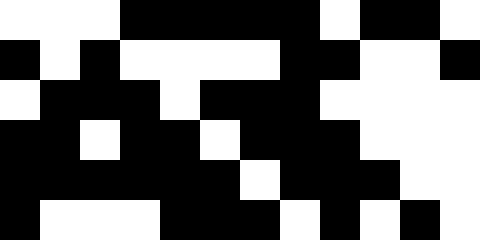[["white", "white", "white", "black", "black", "black", "black", "black", "white", "black", "black", "white"], ["black", "white", "black", "white", "white", "white", "white", "black", "black", "white", "white", "black"], ["white", "black", "black", "black", "white", "black", "black", "black", "white", "white", "white", "white"], ["black", "black", "white", "black", "black", "white", "black", "black", "black", "white", "white", "white"], ["black", "black", "black", "black", "black", "black", "white", "black", "black", "black", "white", "white"], ["black", "white", "white", "white", "black", "black", "black", "white", "black", "white", "black", "white"]]